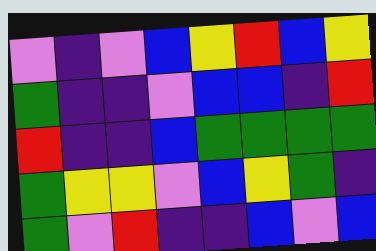[["violet", "indigo", "violet", "blue", "yellow", "red", "blue", "yellow"], ["green", "indigo", "indigo", "violet", "blue", "blue", "indigo", "red"], ["red", "indigo", "indigo", "blue", "green", "green", "green", "green"], ["green", "yellow", "yellow", "violet", "blue", "yellow", "green", "indigo"], ["green", "violet", "red", "indigo", "indigo", "blue", "violet", "blue"]]